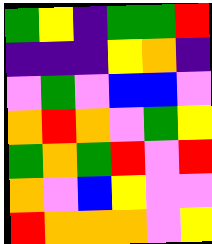[["green", "yellow", "indigo", "green", "green", "red"], ["indigo", "indigo", "indigo", "yellow", "orange", "indigo"], ["violet", "green", "violet", "blue", "blue", "violet"], ["orange", "red", "orange", "violet", "green", "yellow"], ["green", "orange", "green", "red", "violet", "red"], ["orange", "violet", "blue", "yellow", "violet", "violet"], ["red", "orange", "orange", "orange", "violet", "yellow"]]